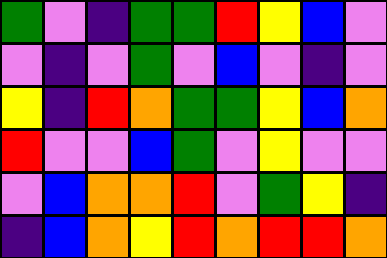[["green", "violet", "indigo", "green", "green", "red", "yellow", "blue", "violet"], ["violet", "indigo", "violet", "green", "violet", "blue", "violet", "indigo", "violet"], ["yellow", "indigo", "red", "orange", "green", "green", "yellow", "blue", "orange"], ["red", "violet", "violet", "blue", "green", "violet", "yellow", "violet", "violet"], ["violet", "blue", "orange", "orange", "red", "violet", "green", "yellow", "indigo"], ["indigo", "blue", "orange", "yellow", "red", "orange", "red", "red", "orange"]]